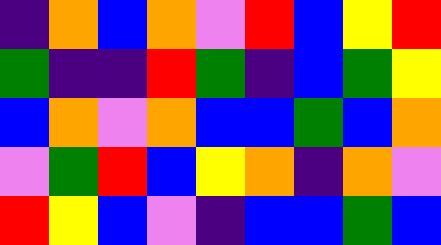[["indigo", "orange", "blue", "orange", "violet", "red", "blue", "yellow", "red"], ["green", "indigo", "indigo", "red", "green", "indigo", "blue", "green", "yellow"], ["blue", "orange", "violet", "orange", "blue", "blue", "green", "blue", "orange"], ["violet", "green", "red", "blue", "yellow", "orange", "indigo", "orange", "violet"], ["red", "yellow", "blue", "violet", "indigo", "blue", "blue", "green", "blue"]]